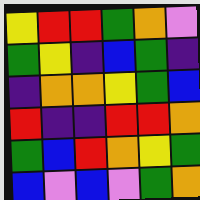[["yellow", "red", "red", "green", "orange", "violet"], ["green", "yellow", "indigo", "blue", "green", "indigo"], ["indigo", "orange", "orange", "yellow", "green", "blue"], ["red", "indigo", "indigo", "red", "red", "orange"], ["green", "blue", "red", "orange", "yellow", "green"], ["blue", "violet", "blue", "violet", "green", "orange"]]